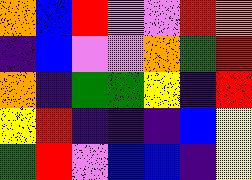[["orange", "blue", "red", "violet", "violet", "red", "orange"], ["indigo", "blue", "violet", "violet", "orange", "green", "red"], ["orange", "indigo", "green", "green", "yellow", "indigo", "red"], ["yellow", "red", "indigo", "indigo", "indigo", "blue", "yellow"], ["green", "red", "violet", "blue", "blue", "indigo", "yellow"]]